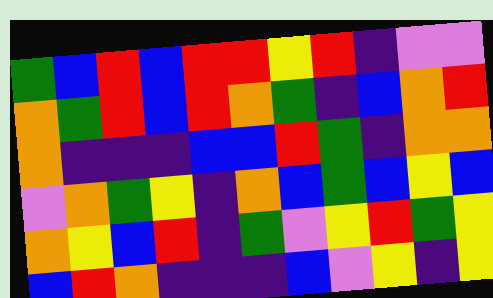[["green", "blue", "red", "blue", "red", "red", "yellow", "red", "indigo", "violet", "violet"], ["orange", "green", "red", "blue", "red", "orange", "green", "indigo", "blue", "orange", "red"], ["orange", "indigo", "indigo", "indigo", "blue", "blue", "red", "green", "indigo", "orange", "orange"], ["violet", "orange", "green", "yellow", "indigo", "orange", "blue", "green", "blue", "yellow", "blue"], ["orange", "yellow", "blue", "red", "indigo", "green", "violet", "yellow", "red", "green", "yellow"], ["blue", "red", "orange", "indigo", "indigo", "indigo", "blue", "violet", "yellow", "indigo", "yellow"]]